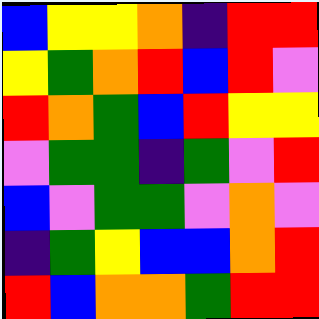[["blue", "yellow", "yellow", "orange", "indigo", "red", "red"], ["yellow", "green", "orange", "red", "blue", "red", "violet"], ["red", "orange", "green", "blue", "red", "yellow", "yellow"], ["violet", "green", "green", "indigo", "green", "violet", "red"], ["blue", "violet", "green", "green", "violet", "orange", "violet"], ["indigo", "green", "yellow", "blue", "blue", "orange", "red"], ["red", "blue", "orange", "orange", "green", "red", "red"]]